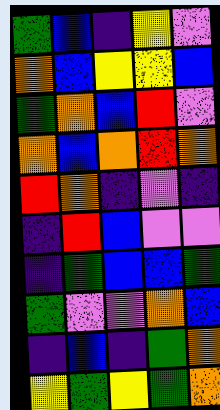[["green", "blue", "indigo", "yellow", "violet"], ["orange", "blue", "yellow", "yellow", "blue"], ["green", "orange", "blue", "red", "violet"], ["orange", "blue", "orange", "red", "orange"], ["red", "orange", "indigo", "violet", "indigo"], ["indigo", "red", "blue", "violet", "violet"], ["indigo", "green", "blue", "blue", "green"], ["green", "violet", "violet", "orange", "blue"], ["indigo", "blue", "indigo", "green", "orange"], ["yellow", "green", "yellow", "green", "orange"]]